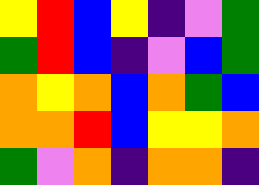[["yellow", "red", "blue", "yellow", "indigo", "violet", "green"], ["green", "red", "blue", "indigo", "violet", "blue", "green"], ["orange", "yellow", "orange", "blue", "orange", "green", "blue"], ["orange", "orange", "red", "blue", "yellow", "yellow", "orange"], ["green", "violet", "orange", "indigo", "orange", "orange", "indigo"]]